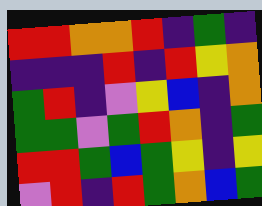[["red", "red", "orange", "orange", "red", "indigo", "green", "indigo"], ["indigo", "indigo", "indigo", "red", "indigo", "red", "yellow", "orange"], ["green", "red", "indigo", "violet", "yellow", "blue", "indigo", "orange"], ["green", "green", "violet", "green", "red", "orange", "indigo", "green"], ["red", "red", "green", "blue", "green", "yellow", "indigo", "yellow"], ["violet", "red", "indigo", "red", "green", "orange", "blue", "green"]]